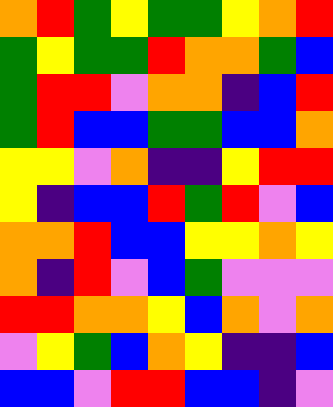[["orange", "red", "green", "yellow", "green", "green", "yellow", "orange", "red"], ["green", "yellow", "green", "green", "red", "orange", "orange", "green", "blue"], ["green", "red", "red", "violet", "orange", "orange", "indigo", "blue", "red"], ["green", "red", "blue", "blue", "green", "green", "blue", "blue", "orange"], ["yellow", "yellow", "violet", "orange", "indigo", "indigo", "yellow", "red", "red"], ["yellow", "indigo", "blue", "blue", "red", "green", "red", "violet", "blue"], ["orange", "orange", "red", "blue", "blue", "yellow", "yellow", "orange", "yellow"], ["orange", "indigo", "red", "violet", "blue", "green", "violet", "violet", "violet"], ["red", "red", "orange", "orange", "yellow", "blue", "orange", "violet", "orange"], ["violet", "yellow", "green", "blue", "orange", "yellow", "indigo", "indigo", "blue"], ["blue", "blue", "violet", "red", "red", "blue", "blue", "indigo", "violet"]]